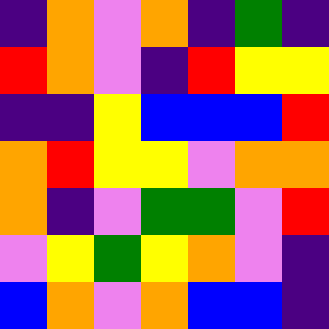[["indigo", "orange", "violet", "orange", "indigo", "green", "indigo"], ["red", "orange", "violet", "indigo", "red", "yellow", "yellow"], ["indigo", "indigo", "yellow", "blue", "blue", "blue", "red"], ["orange", "red", "yellow", "yellow", "violet", "orange", "orange"], ["orange", "indigo", "violet", "green", "green", "violet", "red"], ["violet", "yellow", "green", "yellow", "orange", "violet", "indigo"], ["blue", "orange", "violet", "orange", "blue", "blue", "indigo"]]